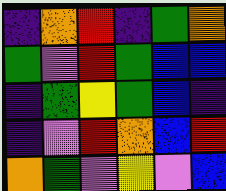[["indigo", "orange", "red", "indigo", "green", "orange"], ["green", "violet", "red", "green", "blue", "blue"], ["indigo", "green", "yellow", "green", "blue", "indigo"], ["indigo", "violet", "red", "orange", "blue", "red"], ["orange", "green", "violet", "yellow", "violet", "blue"]]